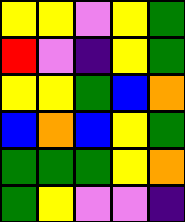[["yellow", "yellow", "violet", "yellow", "green"], ["red", "violet", "indigo", "yellow", "green"], ["yellow", "yellow", "green", "blue", "orange"], ["blue", "orange", "blue", "yellow", "green"], ["green", "green", "green", "yellow", "orange"], ["green", "yellow", "violet", "violet", "indigo"]]